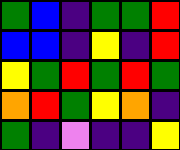[["green", "blue", "indigo", "green", "green", "red"], ["blue", "blue", "indigo", "yellow", "indigo", "red"], ["yellow", "green", "red", "green", "red", "green"], ["orange", "red", "green", "yellow", "orange", "indigo"], ["green", "indigo", "violet", "indigo", "indigo", "yellow"]]